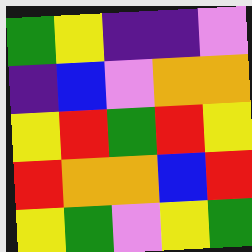[["green", "yellow", "indigo", "indigo", "violet"], ["indigo", "blue", "violet", "orange", "orange"], ["yellow", "red", "green", "red", "yellow"], ["red", "orange", "orange", "blue", "red"], ["yellow", "green", "violet", "yellow", "green"]]